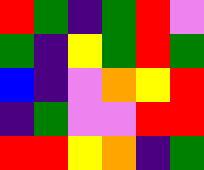[["red", "green", "indigo", "green", "red", "violet"], ["green", "indigo", "yellow", "green", "red", "green"], ["blue", "indigo", "violet", "orange", "yellow", "red"], ["indigo", "green", "violet", "violet", "red", "red"], ["red", "red", "yellow", "orange", "indigo", "green"]]